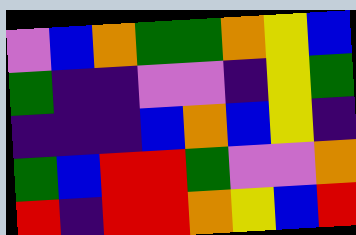[["violet", "blue", "orange", "green", "green", "orange", "yellow", "blue"], ["green", "indigo", "indigo", "violet", "violet", "indigo", "yellow", "green"], ["indigo", "indigo", "indigo", "blue", "orange", "blue", "yellow", "indigo"], ["green", "blue", "red", "red", "green", "violet", "violet", "orange"], ["red", "indigo", "red", "red", "orange", "yellow", "blue", "red"]]